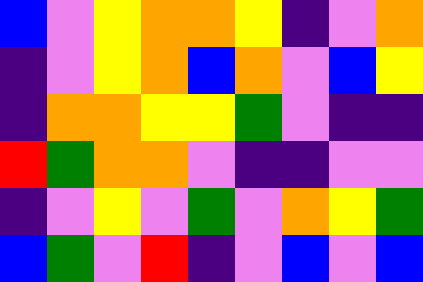[["blue", "violet", "yellow", "orange", "orange", "yellow", "indigo", "violet", "orange"], ["indigo", "violet", "yellow", "orange", "blue", "orange", "violet", "blue", "yellow"], ["indigo", "orange", "orange", "yellow", "yellow", "green", "violet", "indigo", "indigo"], ["red", "green", "orange", "orange", "violet", "indigo", "indigo", "violet", "violet"], ["indigo", "violet", "yellow", "violet", "green", "violet", "orange", "yellow", "green"], ["blue", "green", "violet", "red", "indigo", "violet", "blue", "violet", "blue"]]